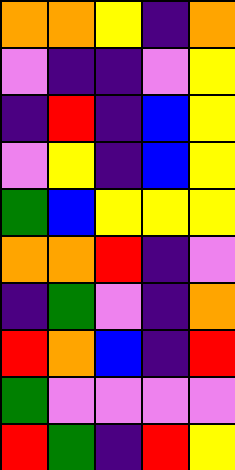[["orange", "orange", "yellow", "indigo", "orange"], ["violet", "indigo", "indigo", "violet", "yellow"], ["indigo", "red", "indigo", "blue", "yellow"], ["violet", "yellow", "indigo", "blue", "yellow"], ["green", "blue", "yellow", "yellow", "yellow"], ["orange", "orange", "red", "indigo", "violet"], ["indigo", "green", "violet", "indigo", "orange"], ["red", "orange", "blue", "indigo", "red"], ["green", "violet", "violet", "violet", "violet"], ["red", "green", "indigo", "red", "yellow"]]